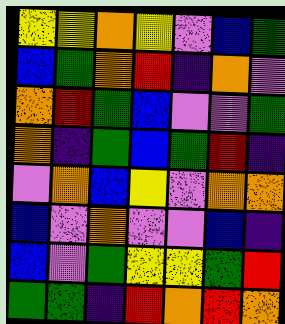[["yellow", "yellow", "orange", "yellow", "violet", "blue", "green"], ["blue", "green", "orange", "red", "indigo", "orange", "violet"], ["orange", "red", "green", "blue", "violet", "violet", "green"], ["orange", "indigo", "green", "blue", "green", "red", "indigo"], ["violet", "orange", "blue", "yellow", "violet", "orange", "orange"], ["blue", "violet", "orange", "violet", "violet", "blue", "indigo"], ["blue", "violet", "green", "yellow", "yellow", "green", "red"], ["green", "green", "indigo", "red", "orange", "red", "orange"]]